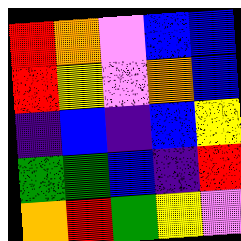[["red", "orange", "violet", "blue", "blue"], ["red", "yellow", "violet", "orange", "blue"], ["indigo", "blue", "indigo", "blue", "yellow"], ["green", "green", "blue", "indigo", "red"], ["orange", "red", "green", "yellow", "violet"]]